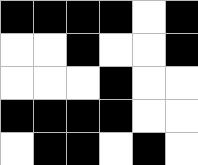[["black", "black", "black", "black", "white", "black"], ["white", "white", "black", "white", "white", "black"], ["white", "white", "white", "black", "white", "white"], ["black", "black", "black", "black", "white", "white"], ["white", "black", "black", "white", "black", "white"]]